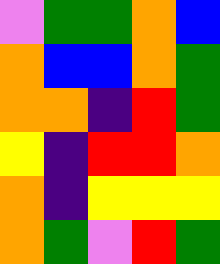[["violet", "green", "green", "orange", "blue"], ["orange", "blue", "blue", "orange", "green"], ["orange", "orange", "indigo", "red", "green"], ["yellow", "indigo", "red", "red", "orange"], ["orange", "indigo", "yellow", "yellow", "yellow"], ["orange", "green", "violet", "red", "green"]]